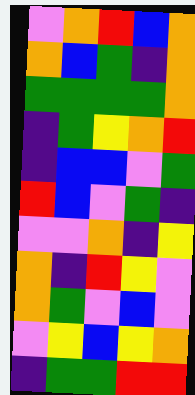[["violet", "orange", "red", "blue", "orange"], ["orange", "blue", "green", "indigo", "orange"], ["green", "green", "green", "green", "orange"], ["indigo", "green", "yellow", "orange", "red"], ["indigo", "blue", "blue", "violet", "green"], ["red", "blue", "violet", "green", "indigo"], ["violet", "violet", "orange", "indigo", "yellow"], ["orange", "indigo", "red", "yellow", "violet"], ["orange", "green", "violet", "blue", "violet"], ["violet", "yellow", "blue", "yellow", "orange"], ["indigo", "green", "green", "red", "red"]]